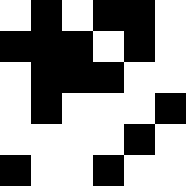[["white", "black", "white", "black", "black", "white"], ["black", "black", "black", "white", "black", "white"], ["white", "black", "black", "black", "white", "white"], ["white", "black", "white", "white", "white", "black"], ["white", "white", "white", "white", "black", "white"], ["black", "white", "white", "black", "white", "white"]]